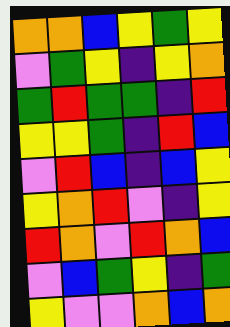[["orange", "orange", "blue", "yellow", "green", "yellow"], ["violet", "green", "yellow", "indigo", "yellow", "orange"], ["green", "red", "green", "green", "indigo", "red"], ["yellow", "yellow", "green", "indigo", "red", "blue"], ["violet", "red", "blue", "indigo", "blue", "yellow"], ["yellow", "orange", "red", "violet", "indigo", "yellow"], ["red", "orange", "violet", "red", "orange", "blue"], ["violet", "blue", "green", "yellow", "indigo", "green"], ["yellow", "violet", "violet", "orange", "blue", "orange"]]